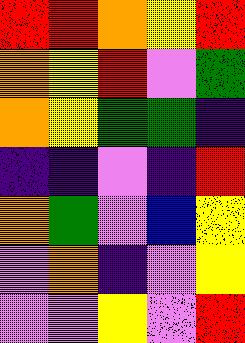[["red", "red", "orange", "yellow", "red"], ["orange", "yellow", "red", "violet", "green"], ["orange", "yellow", "green", "green", "indigo"], ["indigo", "indigo", "violet", "indigo", "red"], ["orange", "green", "violet", "blue", "yellow"], ["violet", "orange", "indigo", "violet", "yellow"], ["violet", "violet", "yellow", "violet", "red"]]